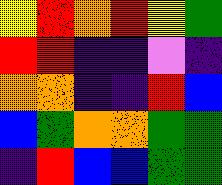[["yellow", "red", "orange", "red", "yellow", "green"], ["red", "red", "indigo", "indigo", "violet", "indigo"], ["orange", "orange", "indigo", "indigo", "red", "blue"], ["blue", "green", "orange", "orange", "green", "green"], ["indigo", "red", "blue", "blue", "green", "green"]]